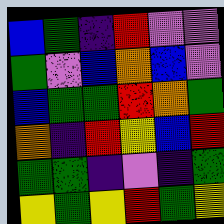[["blue", "green", "indigo", "red", "violet", "violet"], ["green", "violet", "blue", "orange", "blue", "violet"], ["blue", "green", "green", "red", "orange", "green"], ["orange", "indigo", "red", "yellow", "blue", "red"], ["green", "green", "indigo", "violet", "indigo", "green"], ["yellow", "green", "yellow", "red", "green", "yellow"]]